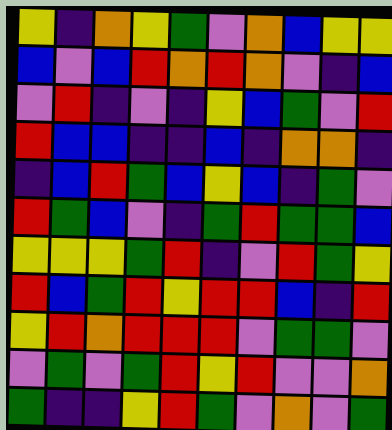[["yellow", "indigo", "orange", "yellow", "green", "violet", "orange", "blue", "yellow", "yellow"], ["blue", "violet", "blue", "red", "orange", "red", "orange", "violet", "indigo", "blue"], ["violet", "red", "indigo", "violet", "indigo", "yellow", "blue", "green", "violet", "red"], ["red", "blue", "blue", "indigo", "indigo", "blue", "indigo", "orange", "orange", "indigo"], ["indigo", "blue", "red", "green", "blue", "yellow", "blue", "indigo", "green", "violet"], ["red", "green", "blue", "violet", "indigo", "green", "red", "green", "green", "blue"], ["yellow", "yellow", "yellow", "green", "red", "indigo", "violet", "red", "green", "yellow"], ["red", "blue", "green", "red", "yellow", "red", "red", "blue", "indigo", "red"], ["yellow", "red", "orange", "red", "red", "red", "violet", "green", "green", "violet"], ["violet", "green", "violet", "green", "red", "yellow", "red", "violet", "violet", "orange"], ["green", "indigo", "indigo", "yellow", "red", "green", "violet", "orange", "violet", "green"]]